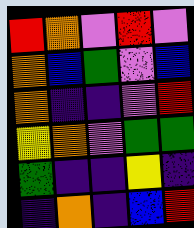[["red", "orange", "violet", "red", "violet"], ["orange", "blue", "green", "violet", "blue"], ["orange", "indigo", "indigo", "violet", "red"], ["yellow", "orange", "violet", "green", "green"], ["green", "indigo", "indigo", "yellow", "indigo"], ["indigo", "orange", "indigo", "blue", "red"]]